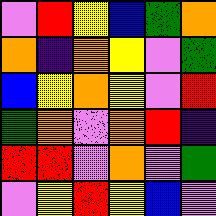[["violet", "red", "yellow", "blue", "green", "orange"], ["orange", "indigo", "orange", "yellow", "violet", "green"], ["blue", "yellow", "orange", "yellow", "violet", "red"], ["green", "orange", "violet", "orange", "red", "indigo"], ["red", "red", "violet", "orange", "violet", "green"], ["violet", "yellow", "red", "yellow", "blue", "violet"]]